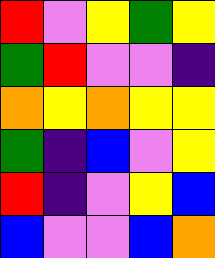[["red", "violet", "yellow", "green", "yellow"], ["green", "red", "violet", "violet", "indigo"], ["orange", "yellow", "orange", "yellow", "yellow"], ["green", "indigo", "blue", "violet", "yellow"], ["red", "indigo", "violet", "yellow", "blue"], ["blue", "violet", "violet", "blue", "orange"]]